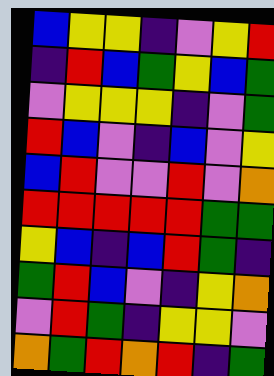[["blue", "yellow", "yellow", "indigo", "violet", "yellow", "red"], ["indigo", "red", "blue", "green", "yellow", "blue", "green"], ["violet", "yellow", "yellow", "yellow", "indigo", "violet", "green"], ["red", "blue", "violet", "indigo", "blue", "violet", "yellow"], ["blue", "red", "violet", "violet", "red", "violet", "orange"], ["red", "red", "red", "red", "red", "green", "green"], ["yellow", "blue", "indigo", "blue", "red", "green", "indigo"], ["green", "red", "blue", "violet", "indigo", "yellow", "orange"], ["violet", "red", "green", "indigo", "yellow", "yellow", "violet"], ["orange", "green", "red", "orange", "red", "indigo", "green"]]